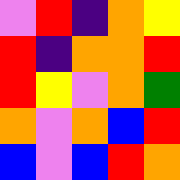[["violet", "red", "indigo", "orange", "yellow"], ["red", "indigo", "orange", "orange", "red"], ["red", "yellow", "violet", "orange", "green"], ["orange", "violet", "orange", "blue", "red"], ["blue", "violet", "blue", "red", "orange"]]